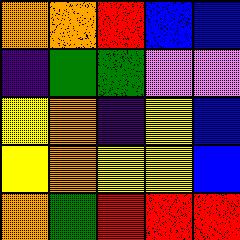[["orange", "orange", "red", "blue", "blue"], ["indigo", "green", "green", "violet", "violet"], ["yellow", "orange", "indigo", "yellow", "blue"], ["yellow", "orange", "yellow", "yellow", "blue"], ["orange", "green", "red", "red", "red"]]